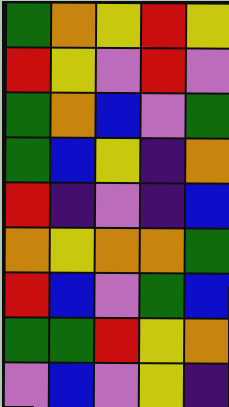[["green", "orange", "yellow", "red", "yellow"], ["red", "yellow", "violet", "red", "violet"], ["green", "orange", "blue", "violet", "green"], ["green", "blue", "yellow", "indigo", "orange"], ["red", "indigo", "violet", "indigo", "blue"], ["orange", "yellow", "orange", "orange", "green"], ["red", "blue", "violet", "green", "blue"], ["green", "green", "red", "yellow", "orange"], ["violet", "blue", "violet", "yellow", "indigo"]]